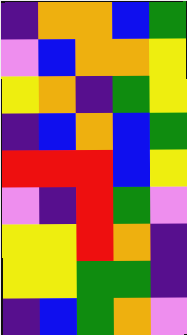[["indigo", "orange", "orange", "blue", "green"], ["violet", "blue", "orange", "orange", "yellow"], ["yellow", "orange", "indigo", "green", "yellow"], ["indigo", "blue", "orange", "blue", "green"], ["red", "red", "red", "blue", "yellow"], ["violet", "indigo", "red", "green", "violet"], ["yellow", "yellow", "red", "orange", "indigo"], ["yellow", "yellow", "green", "green", "indigo"], ["indigo", "blue", "green", "orange", "violet"]]